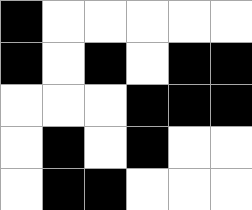[["black", "white", "white", "white", "white", "white"], ["black", "white", "black", "white", "black", "black"], ["white", "white", "white", "black", "black", "black"], ["white", "black", "white", "black", "white", "white"], ["white", "black", "black", "white", "white", "white"]]